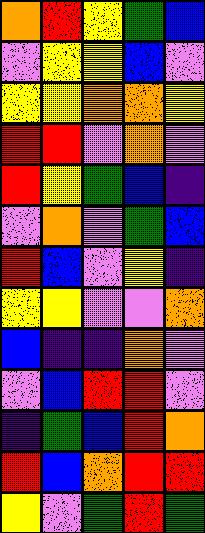[["orange", "red", "yellow", "green", "blue"], ["violet", "yellow", "yellow", "blue", "violet"], ["yellow", "yellow", "orange", "orange", "yellow"], ["red", "red", "violet", "orange", "violet"], ["red", "yellow", "green", "blue", "indigo"], ["violet", "orange", "violet", "green", "blue"], ["red", "blue", "violet", "yellow", "indigo"], ["yellow", "yellow", "violet", "violet", "orange"], ["blue", "indigo", "indigo", "orange", "violet"], ["violet", "blue", "red", "red", "violet"], ["indigo", "green", "blue", "red", "orange"], ["red", "blue", "orange", "red", "red"], ["yellow", "violet", "green", "red", "green"]]